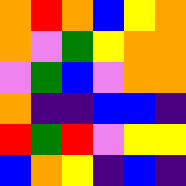[["orange", "red", "orange", "blue", "yellow", "orange"], ["orange", "violet", "green", "yellow", "orange", "orange"], ["violet", "green", "blue", "violet", "orange", "orange"], ["orange", "indigo", "indigo", "blue", "blue", "indigo"], ["red", "green", "red", "violet", "yellow", "yellow"], ["blue", "orange", "yellow", "indigo", "blue", "indigo"]]